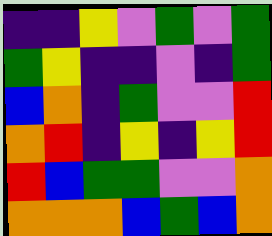[["indigo", "indigo", "yellow", "violet", "green", "violet", "green"], ["green", "yellow", "indigo", "indigo", "violet", "indigo", "green"], ["blue", "orange", "indigo", "green", "violet", "violet", "red"], ["orange", "red", "indigo", "yellow", "indigo", "yellow", "red"], ["red", "blue", "green", "green", "violet", "violet", "orange"], ["orange", "orange", "orange", "blue", "green", "blue", "orange"]]